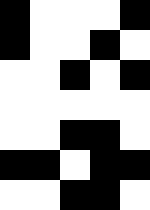[["black", "white", "white", "white", "black"], ["black", "white", "white", "black", "white"], ["white", "white", "black", "white", "black"], ["white", "white", "white", "white", "white"], ["white", "white", "black", "black", "white"], ["black", "black", "white", "black", "black"], ["white", "white", "black", "black", "white"]]